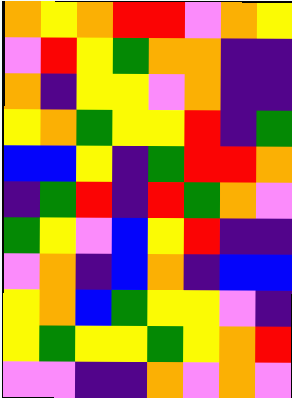[["orange", "yellow", "orange", "red", "red", "violet", "orange", "yellow"], ["violet", "red", "yellow", "green", "orange", "orange", "indigo", "indigo"], ["orange", "indigo", "yellow", "yellow", "violet", "orange", "indigo", "indigo"], ["yellow", "orange", "green", "yellow", "yellow", "red", "indigo", "green"], ["blue", "blue", "yellow", "indigo", "green", "red", "red", "orange"], ["indigo", "green", "red", "indigo", "red", "green", "orange", "violet"], ["green", "yellow", "violet", "blue", "yellow", "red", "indigo", "indigo"], ["violet", "orange", "indigo", "blue", "orange", "indigo", "blue", "blue"], ["yellow", "orange", "blue", "green", "yellow", "yellow", "violet", "indigo"], ["yellow", "green", "yellow", "yellow", "green", "yellow", "orange", "red"], ["violet", "violet", "indigo", "indigo", "orange", "violet", "orange", "violet"]]